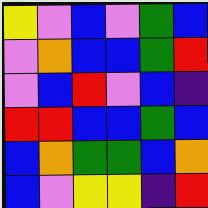[["yellow", "violet", "blue", "violet", "green", "blue"], ["violet", "orange", "blue", "blue", "green", "red"], ["violet", "blue", "red", "violet", "blue", "indigo"], ["red", "red", "blue", "blue", "green", "blue"], ["blue", "orange", "green", "green", "blue", "orange"], ["blue", "violet", "yellow", "yellow", "indigo", "red"]]